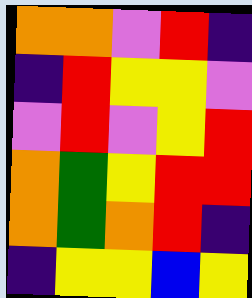[["orange", "orange", "violet", "red", "indigo"], ["indigo", "red", "yellow", "yellow", "violet"], ["violet", "red", "violet", "yellow", "red"], ["orange", "green", "yellow", "red", "red"], ["orange", "green", "orange", "red", "indigo"], ["indigo", "yellow", "yellow", "blue", "yellow"]]